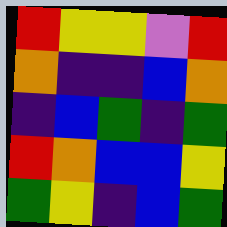[["red", "yellow", "yellow", "violet", "red"], ["orange", "indigo", "indigo", "blue", "orange"], ["indigo", "blue", "green", "indigo", "green"], ["red", "orange", "blue", "blue", "yellow"], ["green", "yellow", "indigo", "blue", "green"]]